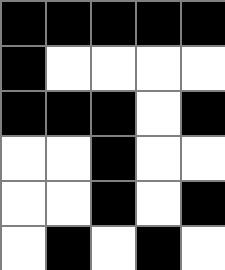[["black", "black", "black", "black", "black"], ["black", "white", "white", "white", "white"], ["black", "black", "black", "white", "black"], ["white", "white", "black", "white", "white"], ["white", "white", "black", "white", "black"], ["white", "black", "white", "black", "white"]]